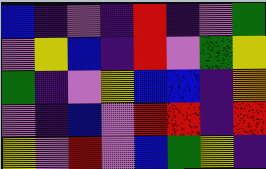[["blue", "indigo", "violet", "indigo", "red", "indigo", "violet", "green"], ["violet", "yellow", "blue", "indigo", "red", "violet", "green", "yellow"], ["green", "indigo", "violet", "yellow", "blue", "blue", "indigo", "orange"], ["violet", "indigo", "blue", "violet", "red", "red", "indigo", "red"], ["yellow", "violet", "red", "violet", "blue", "green", "yellow", "indigo"]]